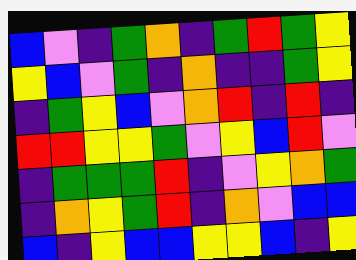[["blue", "violet", "indigo", "green", "orange", "indigo", "green", "red", "green", "yellow"], ["yellow", "blue", "violet", "green", "indigo", "orange", "indigo", "indigo", "green", "yellow"], ["indigo", "green", "yellow", "blue", "violet", "orange", "red", "indigo", "red", "indigo"], ["red", "red", "yellow", "yellow", "green", "violet", "yellow", "blue", "red", "violet"], ["indigo", "green", "green", "green", "red", "indigo", "violet", "yellow", "orange", "green"], ["indigo", "orange", "yellow", "green", "red", "indigo", "orange", "violet", "blue", "blue"], ["blue", "indigo", "yellow", "blue", "blue", "yellow", "yellow", "blue", "indigo", "yellow"]]